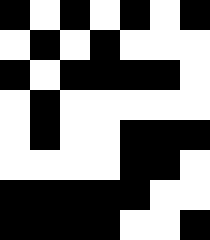[["black", "white", "black", "white", "black", "white", "black"], ["white", "black", "white", "black", "white", "white", "white"], ["black", "white", "black", "black", "black", "black", "white"], ["white", "black", "white", "white", "white", "white", "white"], ["white", "black", "white", "white", "black", "black", "black"], ["white", "white", "white", "white", "black", "black", "white"], ["black", "black", "black", "black", "black", "white", "white"], ["black", "black", "black", "black", "white", "white", "black"]]